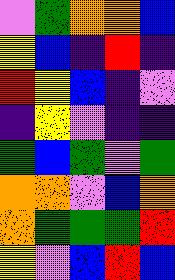[["violet", "green", "orange", "orange", "blue"], ["yellow", "blue", "indigo", "red", "indigo"], ["red", "yellow", "blue", "indigo", "violet"], ["indigo", "yellow", "violet", "indigo", "indigo"], ["green", "blue", "green", "violet", "green"], ["orange", "orange", "violet", "blue", "orange"], ["orange", "green", "green", "green", "red"], ["yellow", "violet", "blue", "red", "blue"]]